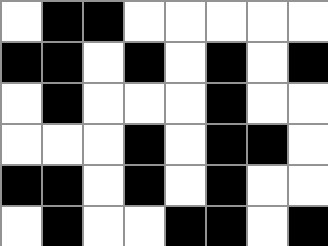[["white", "black", "black", "white", "white", "white", "white", "white"], ["black", "black", "white", "black", "white", "black", "white", "black"], ["white", "black", "white", "white", "white", "black", "white", "white"], ["white", "white", "white", "black", "white", "black", "black", "white"], ["black", "black", "white", "black", "white", "black", "white", "white"], ["white", "black", "white", "white", "black", "black", "white", "black"]]